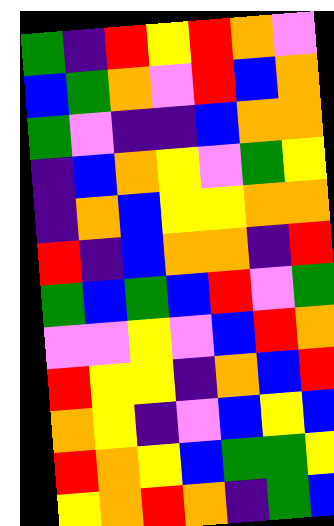[["green", "indigo", "red", "yellow", "red", "orange", "violet"], ["blue", "green", "orange", "violet", "red", "blue", "orange"], ["green", "violet", "indigo", "indigo", "blue", "orange", "orange"], ["indigo", "blue", "orange", "yellow", "violet", "green", "yellow"], ["indigo", "orange", "blue", "yellow", "yellow", "orange", "orange"], ["red", "indigo", "blue", "orange", "orange", "indigo", "red"], ["green", "blue", "green", "blue", "red", "violet", "green"], ["violet", "violet", "yellow", "violet", "blue", "red", "orange"], ["red", "yellow", "yellow", "indigo", "orange", "blue", "red"], ["orange", "yellow", "indigo", "violet", "blue", "yellow", "blue"], ["red", "orange", "yellow", "blue", "green", "green", "yellow"], ["yellow", "orange", "red", "orange", "indigo", "green", "blue"]]